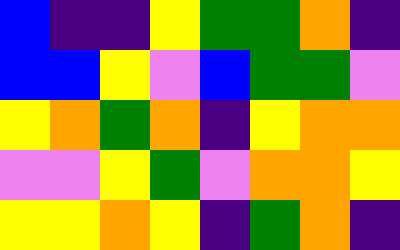[["blue", "indigo", "indigo", "yellow", "green", "green", "orange", "indigo"], ["blue", "blue", "yellow", "violet", "blue", "green", "green", "violet"], ["yellow", "orange", "green", "orange", "indigo", "yellow", "orange", "orange"], ["violet", "violet", "yellow", "green", "violet", "orange", "orange", "yellow"], ["yellow", "yellow", "orange", "yellow", "indigo", "green", "orange", "indigo"]]